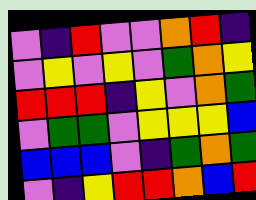[["violet", "indigo", "red", "violet", "violet", "orange", "red", "indigo"], ["violet", "yellow", "violet", "yellow", "violet", "green", "orange", "yellow"], ["red", "red", "red", "indigo", "yellow", "violet", "orange", "green"], ["violet", "green", "green", "violet", "yellow", "yellow", "yellow", "blue"], ["blue", "blue", "blue", "violet", "indigo", "green", "orange", "green"], ["violet", "indigo", "yellow", "red", "red", "orange", "blue", "red"]]